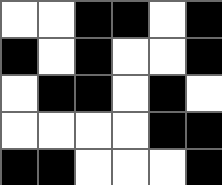[["white", "white", "black", "black", "white", "black"], ["black", "white", "black", "white", "white", "black"], ["white", "black", "black", "white", "black", "white"], ["white", "white", "white", "white", "black", "black"], ["black", "black", "white", "white", "white", "black"]]